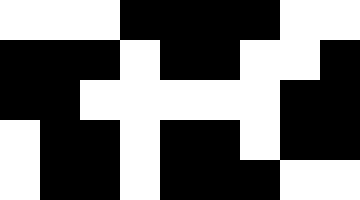[["white", "white", "white", "black", "black", "black", "black", "white", "white"], ["black", "black", "black", "white", "black", "black", "white", "white", "black"], ["black", "black", "white", "white", "white", "white", "white", "black", "black"], ["white", "black", "black", "white", "black", "black", "white", "black", "black"], ["white", "black", "black", "white", "black", "black", "black", "white", "white"]]